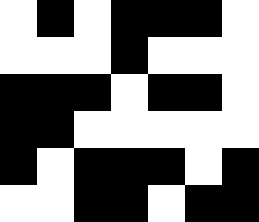[["white", "black", "white", "black", "black", "black", "white"], ["white", "white", "white", "black", "white", "white", "white"], ["black", "black", "black", "white", "black", "black", "white"], ["black", "black", "white", "white", "white", "white", "white"], ["black", "white", "black", "black", "black", "white", "black"], ["white", "white", "black", "black", "white", "black", "black"]]